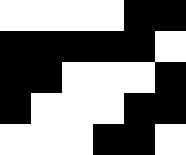[["white", "white", "white", "white", "black", "black"], ["black", "black", "black", "black", "black", "white"], ["black", "black", "white", "white", "white", "black"], ["black", "white", "white", "white", "black", "black"], ["white", "white", "white", "black", "black", "white"]]